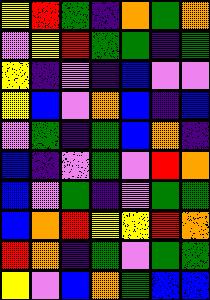[["yellow", "red", "green", "indigo", "orange", "green", "orange"], ["violet", "yellow", "red", "green", "green", "indigo", "green"], ["yellow", "indigo", "violet", "indigo", "blue", "violet", "violet"], ["yellow", "blue", "violet", "orange", "blue", "indigo", "blue"], ["violet", "green", "indigo", "green", "blue", "orange", "indigo"], ["blue", "indigo", "violet", "green", "violet", "red", "orange"], ["blue", "violet", "green", "indigo", "violet", "green", "green"], ["blue", "orange", "red", "yellow", "yellow", "red", "orange"], ["red", "orange", "indigo", "green", "violet", "green", "green"], ["yellow", "violet", "blue", "orange", "green", "blue", "blue"]]